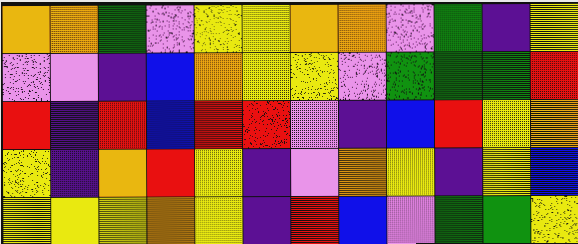[["orange", "orange", "green", "violet", "yellow", "yellow", "orange", "orange", "violet", "green", "indigo", "yellow"], ["violet", "violet", "indigo", "blue", "orange", "yellow", "yellow", "violet", "green", "green", "green", "red"], ["red", "indigo", "red", "blue", "red", "red", "violet", "indigo", "blue", "red", "yellow", "orange"], ["yellow", "indigo", "orange", "red", "yellow", "indigo", "violet", "orange", "yellow", "indigo", "yellow", "blue"], ["yellow", "yellow", "yellow", "orange", "yellow", "indigo", "red", "blue", "violet", "green", "green", "yellow"]]